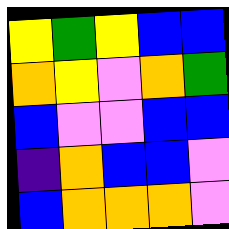[["yellow", "green", "yellow", "blue", "blue"], ["orange", "yellow", "violet", "orange", "green"], ["blue", "violet", "violet", "blue", "blue"], ["indigo", "orange", "blue", "blue", "violet"], ["blue", "orange", "orange", "orange", "violet"]]